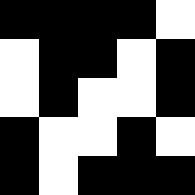[["black", "black", "black", "black", "white"], ["white", "black", "black", "white", "black"], ["white", "black", "white", "white", "black"], ["black", "white", "white", "black", "white"], ["black", "white", "black", "black", "black"]]